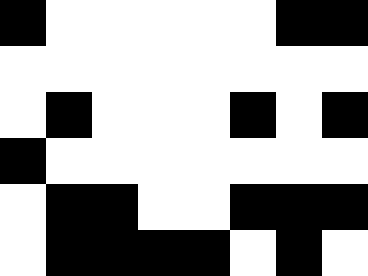[["black", "white", "white", "white", "white", "white", "black", "black"], ["white", "white", "white", "white", "white", "white", "white", "white"], ["white", "black", "white", "white", "white", "black", "white", "black"], ["black", "white", "white", "white", "white", "white", "white", "white"], ["white", "black", "black", "white", "white", "black", "black", "black"], ["white", "black", "black", "black", "black", "white", "black", "white"]]